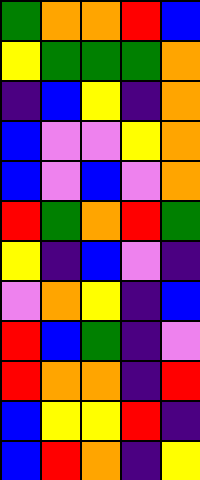[["green", "orange", "orange", "red", "blue"], ["yellow", "green", "green", "green", "orange"], ["indigo", "blue", "yellow", "indigo", "orange"], ["blue", "violet", "violet", "yellow", "orange"], ["blue", "violet", "blue", "violet", "orange"], ["red", "green", "orange", "red", "green"], ["yellow", "indigo", "blue", "violet", "indigo"], ["violet", "orange", "yellow", "indigo", "blue"], ["red", "blue", "green", "indigo", "violet"], ["red", "orange", "orange", "indigo", "red"], ["blue", "yellow", "yellow", "red", "indigo"], ["blue", "red", "orange", "indigo", "yellow"]]